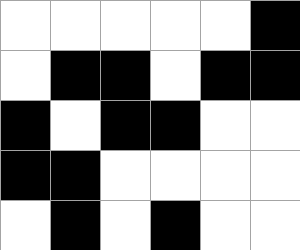[["white", "white", "white", "white", "white", "black"], ["white", "black", "black", "white", "black", "black"], ["black", "white", "black", "black", "white", "white"], ["black", "black", "white", "white", "white", "white"], ["white", "black", "white", "black", "white", "white"]]